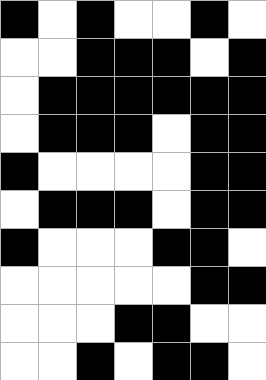[["black", "white", "black", "white", "white", "black", "white"], ["white", "white", "black", "black", "black", "white", "black"], ["white", "black", "black", "black", "black", "black", "black"], ["white", "black", "black", "black", "white", "black", "black"], ["black", "white", "white", "white", "white", "black", "black"], ["white", "black", "black", "black", "white", "black", "black"], ["black", "white", "white", "white", "black", "black", "white"], ["white", "white", "white", "white", "white", "black", "black"], ["white", "white", "white", "black", "black", "white", "white"], ["white", "white", "black", "white", "black", "black", "white"]]